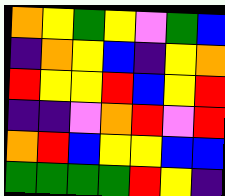[["orange", "yellow", "green", "yellow", "violet", "green", "blue"], ["indigo", "orange", "yellow", "blue", "indigo", "yellow", "orange"], ["red", "yellow", "yellow", "red", "blue", "yellow", "red"], ["indigo", "indigo", "violet", "orange", "red", "violet", "red"], ["orange", "red", "blue", "yellow", "yellow", "blue", "blue"], ["green", "green", "green", "green", "red", "yellow", "indigo"]]